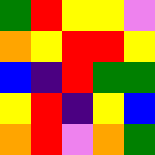[["green", "red", "yellow", "yellow", "violet"], ["orange", "yellow", "red", "red", "yellow"], ["blue", "indigo", "red", "green", "green"], ["yellow", "red", "indigo", "yellow", "blue"], ["orange", "red", "violet", "orange", "green"]]